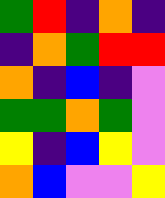[["green", "red", "indigo", "orange", "indigo"], ["indigo", "orange", "green", "red", "red"], ["orange", "indigo", "blue", "indigo", "violet"], ["green", "green", "orange", "green", "violet"], ["yellow", "indigo", "blue", "yellow", "violet"], ["orange", "blue", "violet", "violet", "yellow"]]